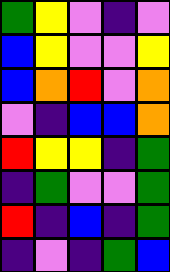[["green", "yellow", "violet", "indigo", "violet"], ["blue", "yellow", "violet", "violet", "yellow"], ["blue", "orange", "red", "violet", "orange"], ["violet", "indigo", "blue", "blue", "orange"], ["red", "yellow", "yellow", "indigo", "green"], ["indigo", "green", "violet", "violet", "green"], ["red", "indigo", "blue", "indigo", "green"], ["indigo", "violet", "indigo", "green", "blue"]]